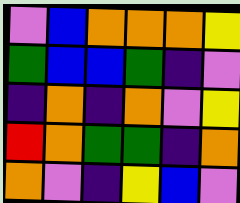[["violet", "blue", "orange", "orange", "orange", "yellow"], ["green", "blue", "blue", "green", "indigo", "violet"], ["indigo", "orange", "indigo", "orange", "violet", "yellow"], ["red", "orange", "green", "green", "indigo", "orange"], ["orange", "violet", "indigo", "yellow", "blue", "violet"]]